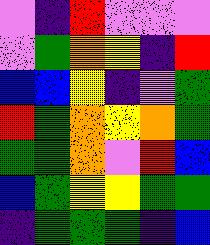[["violet", "indigo", "red", "violet", "violet", "violet"], ["violet", "green", "orange", "yellow", "indigo", "red"], ["blue", "blue", "yellow", "indigo", "violet", "green"], ["red", "green", "orange", "yellow", "orange", "green"], ["green", "green", "orange", "violet", "red", "blue"], ["blue", "green", "yellow", "yellow", "green", "green"], ["indigo", "green", "green", "green", "indigo", "blue"]]